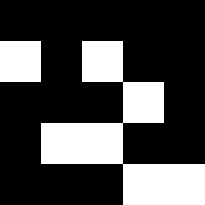[["black", "black", "black", "black", "black"], ["white", "black", "white", "black", "black"], ["black", "black", "black", "white", "black"], ["black", "white", "white", "black", "black"], ["black", "black", "black", "white", "white"]]